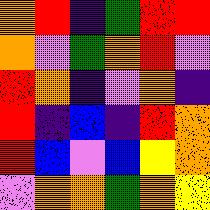[["orange", "red", "indigo", "green", "red", "red"], ["orange", "violet", "green", "orange", "red", "violet"], ["red", "orange", "indigo", "violet", "orange", "indigo"], ["red", "indigo", "blue", "indigo", "red", "orange"], ["red", "blue", "violet", "blue", "yellow", "orange"], ["violet", "orange", "orange", "green", "orange", "yellow"]]